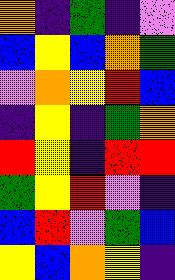[["orange", "indigo", "green", "indigo", "violet"], ["blue", "yellow", "blue", "orange", "green"], ["violet", "orange", "yellow", "red", "blue"], ["indigo", "yellow", "indigo", "green", "orange"], ["red", "yellow", "indigo", "red", "red"], ["green", "yellow", "red", "violet", "indigo"], ["blue", "red", "violet", "green", "blue"], ["yellow", "blue", "orange", "yellow", "indigo"]]